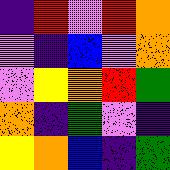[["indigo", "red", "violet", "red", "orange"], ["violet", "indigo", "blue", "violet", "orange"], ["violet", "yellow", "orange", "red", "green"], ["orange", "indigo", "green", "violet", "indigo"], ["yellow", "orange", "blue", "indigo", "green"]]